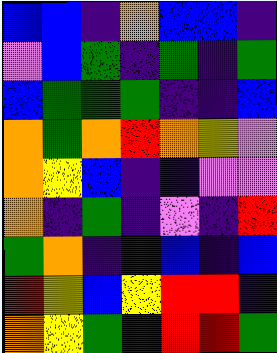[["blue", "blue", "indigo", "orange", "blue", "blue", "indigo"], ["violet", "blue", "green", "indigo", "green", "indigo", "green"], ["blue", "green", "green", "green", "indigo", "indigo", "blue"], ["orange", "green", "orange", "red", "orange", "yellow", "violet"], ["orange", "yellow", "blue", "indigo", "indigo", "violet", "violet"], ["orange", "indigo", "green", "indigo", "violet", "indigo", "red"], ["green", "orange", "indigo", "indigo", "blue", "indigo", "blue"], ["red", "yellow", "blue", "yellow", "red", "red", "indigo"], ["orange", "yellow", "green", "indigo", "red", "red", "green"]]